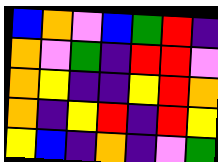[["blue", "orange", "violet", "blue", "green", "red", "indigo"], ["orange", "violet", "green", "indigo", "red", "red", "violet"], ["orange", "yellow", "indigo", "indigo", "yellow", "red", "orange"], ["orange", "indigo", "yellow", "red", "indigo", "red", "yellow"], ["yellow", "blue", "indigo", "orange", "indigo", "violet", "green"]]